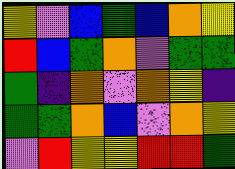[["yellow", "violet", "blue", "green", "blue", "orange", "yellow"], ["red", "blue", "green", "orange", "violet", "green", "green"], ["green", "indigo", "orange", "violet", "orange", "yellow", "indigo"], ["green", "green", "orange", "blue", "violet", "orange", "yellow"], ["violet", "red", "yellow", "yellow", "red", "red", "green"]]